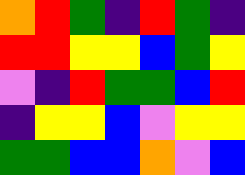[["orange", "red", "green", "indigo", "red", "green", "indigo"], ["red", "red", "yellow", "yellow", "blue", "green", "yellow"], ["violet", "indigo", "red", "green", "green", "blue", "red"], ["indigo", "yellow", "yellow", "blue", "violet", "yellow", "yellow"], ["green", "green", "blue", "blue", "orange", "violet", "blue"]]